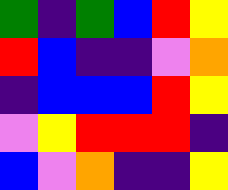[["green", "indigo", "green", "blue", "red", "yellow"], ["red", "blue", "indigo", "indigo", "violet", "orange"], ["indigo", "blue", "blue", "blue", "red", "yellow"], ["violet", "yellow", "red", "red", "red", "indigo"], ["blue", "violet", "orange", "indigo", "indigo", "yellow"]]